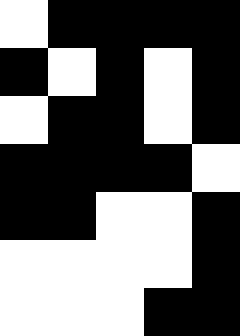[["white", "black", "black", "black", "black"], ["black", "white", "black", "white", "black"], ["white", "black", "black", "white", "black"], ["black", "black", "black", "black", "white"], ["black", "black", "white", "white", "black"], ["white", "white", "white", "white", "black"], ["white", "white", "white", "black", "black"]]